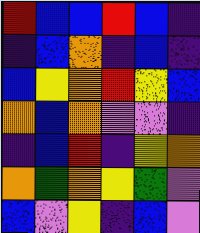[["red", "blue", "blue", "red", "blue", "indigo"], ["indigo", "blue", "orange", "indigo", "blue", "indigo"], ["blue", "yellow", "orange", "red", "yellow", "blue"], ["orange", "blue", "orange", "violet", "violet", "indigo"], ["indigo", "blue", "red", "indigo", "yellow", "orange"], ["orange", "green", "orange", "yellow", "green", "violet"], ["blue", "violet", "yellow", "indigo", "blue", "violet"]]